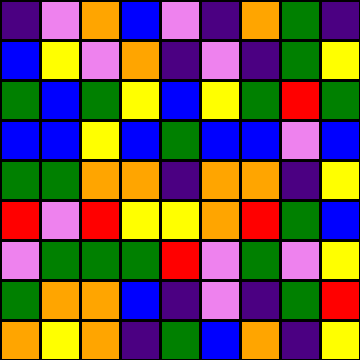[["indigo", "violet", "orange", "blue", "violet", "indigo", "orange", "green", "indigo"], ["blue", "yellow", "violet", "orange", "indigo", "violet", "indigo", "green", "yellow"], ["green", "blue", "green", "yellow", "blue", "yellow", "green", "red", "green"], ["blue", "blue", "yellow", "blue", "green", "blue", "blue", "violet", "blue"], ["green", "green", "orange", "orange", "indigo", "orange", "orange", "indigo", "yellow"], ["red", "violet", "red", "yellow", "yellow", "orange", "red", "green", "blue"], ["violet", "green", "green", "green", "red", "violet", "green", "violet", "yellow"], ["green", "orange", "orange", "blue", "indigo", "violet", "indigo", "green", "red"], ["orange", "yellow", "orange", "indigo", "green", "blue", "orange", "indigo", "yellow"]]